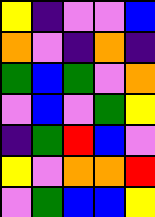[["yellow", "indigo", "violet", "violet", "blue"], ["orange", "violet", "indigo", "orange", "indigo"], ["green", "blue", "green", "violet", "orange"], ["violet", "blue", "violet", "green", "yellow"], ["indigo", "green", "red", "blue", "violet"], ["yellow", "violet", "orange", "orange", "red"], ["violet", "green", "blue", "blue", "yellow"]]